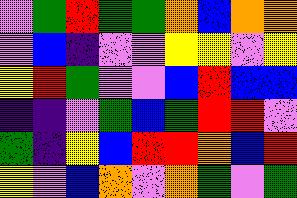[["violet", "green", "red", "green", "green", "orange", "blue", "orange", "orange"], ["violet", "blue", "indigo", "violet", "violet", "yellow", "yellow", "violet", "yellow"], ["yellow", "red", "green", "violet", "violet", "blue", "red", "blue", "blue"], ["indigo", "indigo", "violet", "green", "blue", "green", "red", "red", "violet"], ["green", "indigo", "yellow", "blue", "red", "red", "orange", "blue", "red"], ["yellow", "violet", "blue", "orange", "violet", "orange", "green", "violet", "green"]]